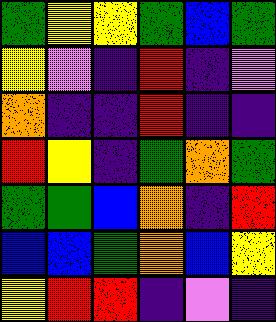[["green", "yellow", "yellow", "green", "blue", "green"], ["yellow", "violet", "indigo", "red", "indigo", "violet"], ["orange", "indigo", "indigo", "red", "indigo", "indigo"], ["red", "yellow", "indigo", "green", "orange", "green"], ["green", "green", "blue", "orange", "indigo", "red"], ["blue", "blue", "green", "orange", "blue", "yellow"], ["yellow", "red", "red", "indigo", "violet", "indigo"]]